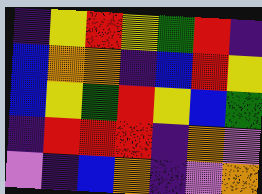[["indigo", "yellow", "red", "yellow", "green", "red", "indigo"], ["blue", "orange", "orange", "indigo", "blue", "red", "yellow"], ["blue", "yellow", "green", "red", "yellow", "blue", "green"], ["indigo", "red", "red", "red", "indigo", "orange", "violet"], ["violet", "indigo", "blue", "orange", "indigo", "violet", "orange"]]